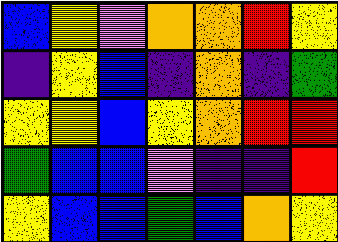[["blue", "yellow", "violet", "orange", "orange", "red", "yellow"], ["indigo", "yellow", "blue", "indigo", "orange", "indigo", "green"], ["yellow", "yellow", "blue", "yellow", "orange", "red", "red"], ["green", "blue", "blue", "violet", "indigo", "indigo", "red"], ["yellow", "blue", "blue", "green", "blue", "orange", "yellow"]]